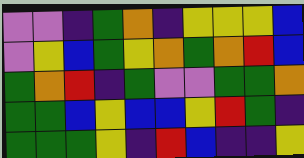[["violet", "violet", "indigo", "green", "orange", "indigo", "yellow", "yellow", "yellow", "blue"], ["violet", "yellow", "blue", "green", "yellow", "orange", "green", "orange", "red", "blue"], ["green", "orange", "red", "indigo", "green", "violet", "violet", "green", "green", "orange"], ["green", "green", "blue", "yellow", "blue", "blue", "yellow", "red", "green", "indigo"], ["green", "green", "green", "yellow", "indigo", "red", "blue", "indigo", "indigo", "yellow"]]